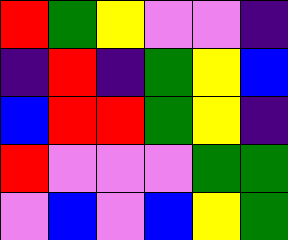[["red", "green", "yellow", "violet", "violet", "indigo"], ["indigo", "red", "indigo", "green", "yellow", "blue"], ["blue", "red", "red", "green", "yellow", "indigo"], ["red", "violet", "violet", "violet", "green", "green"], ["violet", "blue", "violet", "blue", "yellow", "green"]]